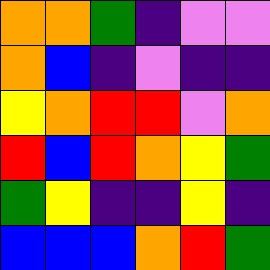[["orange", "orange", "green", "indigo", "violet", "violet"], ["orange", "blue", "indigo", "violet", "indigo", "indigo"], ["yellow", "orange", "red", "red", "violet", "orange"], ["red", "blue", "red", "orange", "yellow", "green"], ["green", "yellow", "indigo", "indigo", "yellow", "indigo"], ["blue", "blue", "blue", "orange", "red", "green"]]